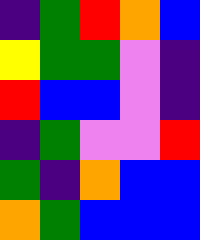[["indigo", "green", "red", "orange", "blue"], ["yellow", "green", "green", "violet", "indigo"], ["red", "blue", "blue", "violet", "indigo"], ["indigo", "green", "violet", "violet", "red"], ["green", "indigo", "orange", "blue", "blue"], ["orange", "green", "blue", "blue", "blue"]]